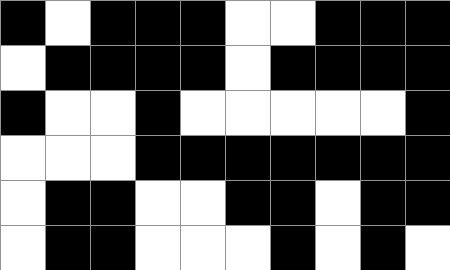[["black", "white", "black", "black", "black", "white", "white", "black", "black", "black"], ["white", "black", "black", "black", "black", "white", "black", "black", "black", "black"], ["black", "white", "white", "black", "white", "white", "white", "white", "white", "black"], ["white", "white", "white", "black", "black", "black", "black", "black", "black", "black"], ["white", "black", "black", "white", "white", "black", "black", "white", "black", "black"], ["white", "black", "black", "white", "white", "white", "black", "white", "black", "white"]]